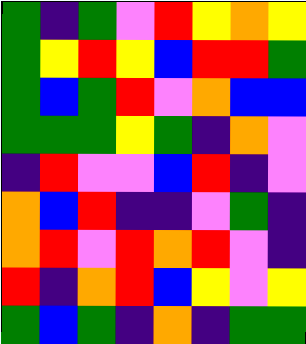[["green", "indigo", "green", "violet", "red", "yellow", "orange", "yellow"], ["green", "yellow", "red", "yellow", "blue", "red", "red", "green"], ["green", "blue", "green", "red", "violet", "orange", "blue", "blue"], ["green", "green", "green", "yellow", "green", "indigo", "orange", "violet"], ["indigo", "red", "violet", "violet", "blue", "red", "indigo", "violet"], ["orange", "blue", "red", "indigo", "indigo", "violet", "green", "indigo"], ["orange", "red", "violet", "red", "orange", "red", "violet", "indigo"], ["red", "indigo", "orange", "red", "blue", "yellow", "violet", "yellow"], ["green", "blue", "green", "indigo", "orange", "indigo", "green", "green"]]